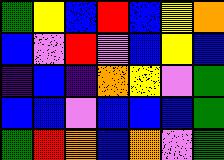[["green", "yellow", "blue", "red", "blue", "yellow", "orange"], ["blue", "violet", "red", "violet", "blue", "yellow", "blue"], ["indigo", "blue", "indigo", "orange", "yellow", "violet", "green"], ["blue", "blue", "violet", "blue", "blue", "blue", "green"], ["green", "red", "orange", "blue", "orange", "violet", "green"]]